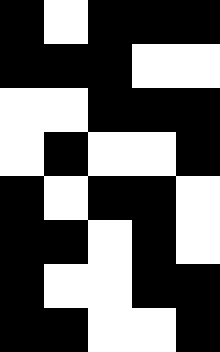[["black", "white", "black", "black", "black"], ["black", "black", "black", "white", "white"], ["white", "white", "black", "black", "black"], ["white", "black", "white", "white", "black"], ["black", "white", "black", "black", "white"], ["black", "black", "white", "black", "white"], ["black", "white", "white", "black", "black"], ["black", "black", "white", "white", "black"]]